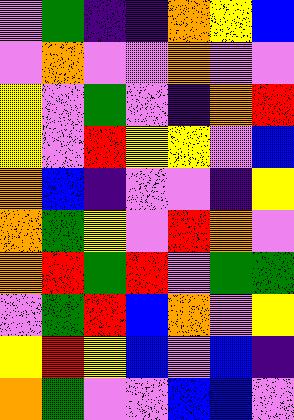[["violet", "green", "indigo", "indigo", "orange", "yellow", "blue"], ["violet", "orange", "violet", "violet", "orange", "violet", "violet"], ["yellow", "violet", "green", "violet", "indigo", "orange", "red"], ["yellow", "violet", "red", "yellow", "yellow", "violet", "blue"], ["orange", "blue", "indigo", "violet", "violet", "indigo", "yellow"], ["orange", "green", "yellow", "violet", "red", "orange", "violet"], ["orange", "red", "green", "red", "violet", "green", "green"], ["violet", "green", "red", "blue", "orange", "violet", "yellow"], ["yellow", "red", "yellow", "blue", "violet", "blue", "indigo"], ["orange", "green", "violet", "violet", "blue", "blue", "violet"]]